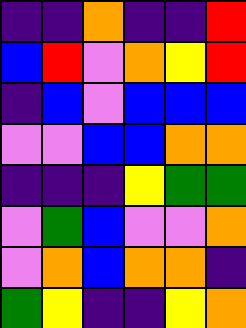[["indigo", "indigo", "orange", "indigo", "indigo", "red"], ["blue", "red", "violet", "orange", "yellow", "red"], ["indigo", "blue", "violet", "blue", "blue", "blue"], ["violet", "violet", "blue", "blue", "orange", "orange"], ["indigo", "indigo", "indigo", "yellow", "green", "green"], ["violet", "green", "blue", "violet", "violet", "orange"], ["violet", "orange", "blue", "orange", "orange", "indigo"], ["green", "yellow", "indigo", "indigo", "yellow", "orange"]]